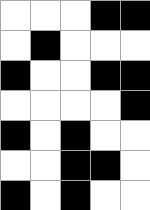[["white", "white", "white", "black", "black"], ["white", "black", "white", "white", "white"], ["black", "white", "white", "black", "black"], ["white", "white", "white", "white", "black"], ["black", "white", "black", "white", "white"], ["white", "white", "black", "black", "white"], ["black", "white", "black", "white", "white"]]